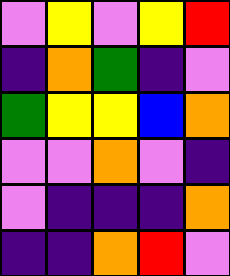[["violet", "yellow", "violet", "yellow", "red"], ["indigo", "orange", "green", "indigo", "violet"], ["green", "yellow", "yellow", "blue", "orange"], ["violet", "violet", "orange", "violet", "indigo"], ["violet", "indigo", "indigo", "indigo", "orange"], ["indigo", "indigo", "orange", "red", "violet"]]